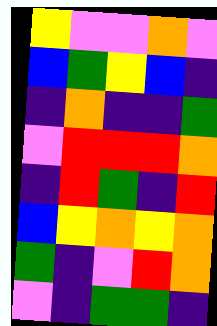[["yellow", "violet", "violet", "orange", "violet"], ["blue", "green", "yellow", "blue", "indigo"], ["indigo", "orange", "indigo", "indigo", "green"], ["violet", "red", "red", "red", "orange"], ["indigo", "red", "green", "indigo", "red"], ["blue", "yellow", "orange", "yellow", "orange"], ["green", "indigo", "violet", "red", "orange"], ["violet", "indigo", "green", "green", "indigo"]]